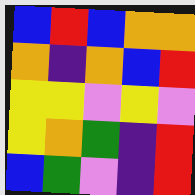[["blue", "red", "blue", "orange", "orange"], ["orange", "indigo", "orange", "blue", "red"], ["yellow", "yellow", "violet", "yellow", "violet"], ["yellow", "orange", "green", "indigo", "red"], ["blue", "green", "violet", "indigo", "red"]]